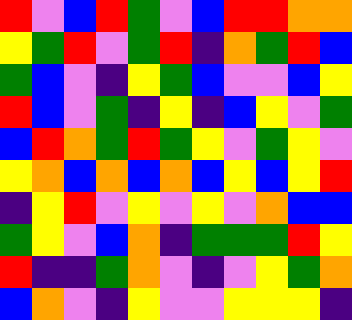[["red", "violet", "blue", "red", "green", "violet", "blue", "red", "red", "orange", "orange"], ["yellow", "green", "red", "violet", "green", "red", "indigo", "orange", "green", "red", "blue"], ["green", "blue", "violet", "indigo", "yellow", "green", "blue", "violet", "violet", "blue", "yellow"], ["red", "blue", "violet", "green", "indigo", "yellow", "indigo", "blue", "yellow", "violet", "green"], ["blue", "red", "orange", "green", "red", "green", "yellow", "violet", "green", "yellow", "violet"], ["yellow", "orange", "blue", "orange", "blue", "orange", "blue", "yellow", "blue", "yellow", "red"], ["indigo", "yellow", "red", "violet", "yellow", "violet", "yellow", "violet", "orange", "blue", "blue"], ["green", "yellow", "violet", "blue", "orange", "indigo", "green", "green", "green", "red", "yellow"], ["red", "indigo", "indigo", "green", "orange", "violet", "indigo", "violet", "yellow", "green", "orange"], ["blue", "orange", "violet", "indigo", "yellow", "violet", "violet", "yellow", "yellow", "yellow", "indigo"]]